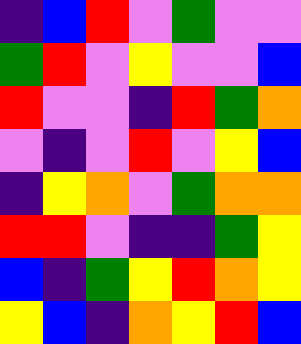[["indigo", "blue", "red", "violet", "green", "violet", "violet"], ["green", "red", "violet", "yellow", "violet", "violet", "blue"], ["red", "violet", "violet", "indigo", "red", "green", "orange"], ["violet", "indigo", "violet", "red", "violet", "yellow", "blue"], ["indigo", "yellow", "orange", "violet", "green", "orange", "orange"], ["red", "red", "violet", "indigo", "indigo", "green", "yellow"], ["blue", "indigo", "green", "yellow", "red", "orange", "yellow"], ["yellow", "blue", "indigo", "orange", "yellow", "red", "blue"]]